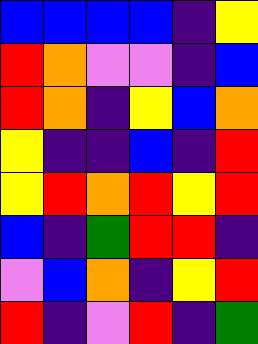[["blue", "blue", "blue", "blue", "indigo", "yellow"], ["red", "orange", "violet", "violet", "indigo", "blue"], ["red", "orange", "indigo", "yellow", "blue", "orange"], ["yellow", "indigo", "indigo", "blue", "indigo", "red"], ["yellow", "red", "orange", "red", "yellow", "red"], ["blue", "indigo", "green", "red", "red", "indigo"], ["violet", "blue", "orange", "indigo", "yellow", "red"], ["red", "indigo", "violet", "red", "indigo", "green"]]